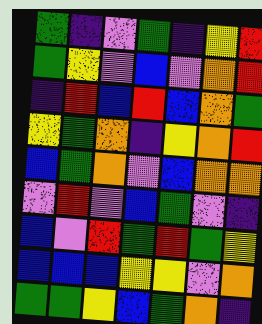[["green", "indigo", "violet", "green", "indigo", "yellow", "red"], ["green", "yellow", "violet", "blue", "violet", "orange", "red"], ["indigo", "red", "blue", "red", "blue", "orange", "green"], ["yellow", "green", "orange", "indigo", "yellow", "orange", "red"], ["blue", "green", "orange", "violet", "blue", "orange", "orange"], ["violet", "red", "violet", "blue", "green", "violet", "indigo"], ["blue", "violet", "red", "green", "red", "green", "yellow"], ["blue", "blue", "blue", "yellow", "yellow", "violet", "orange"], ["green", "green", "yellow", "blue", "green", "orange", "indigo"]]